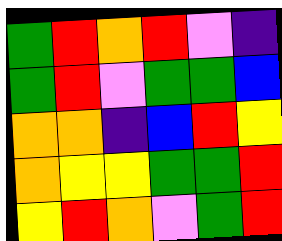[["green", "red", "orange", "red", "violet", "indigo"], ["green", "red", "violet", "green", "green", "blue"], ["orange", "orange", "indigo", "blue", "red", "yellow"], ["orange", "yellow", "yellow", "green", "green", "red"], ["yellow", "red", "orange", "violet", "green", "red"]]